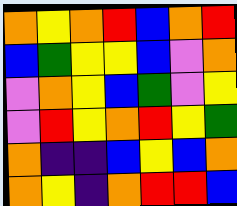[["orange", "yellow", "orange", "red", "blue", "orange", "red"], ["blue", "green", "yellow", "yellow", "blue", "violet", "orange"], ["violet", "orange", "yellow", "blue", "green", "violet", "yellow"], ["violet", "red", "yellow", "orange", "red", "yellow", "green"], ["orange", "indigo", "indigo", "blue", "yellow", "blue", "orange"], ["orange", "yellow", "indigo", "orange", "red", "red", "blue"]]